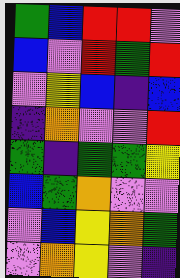[["green", "blue", "red", "red", "violet"], ["blue", "violet", "red", "green", "red"], ["violet", "yellow", "blue", "indigo", "blue"], ["indigo", "orange", "violet", "violet", "red"], ["green", "indigo", "green", "green", "yellow"], ["blue", "green", "orange", "violet", "violet"], ["violet", "blue", "yellow", "orange", "green"], ["violet", "orange", "yellow", "violet", "indigo"]]